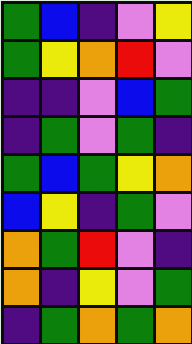[["green", "blue", "indigo", "violet", "yellow"], ["green", "yellow", "orange", "red", "violet"], ["indigo", "indigo", "violet", "blue", "green"], ["indigo", "green", "violet", "green", "indigo"], ["green", "blue", "green", "yellow", "orange"], ["blue", "yellow", "indigo", "green", "violet"], ["orange", "green", "red", "violet", "indigo"], ["orange", "indigo", "yellow", "violet", "green"], ["indigo", "green", "orange", "green", "orange"]]